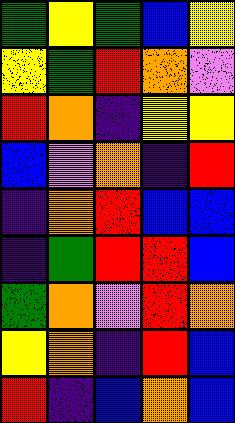[["green", "yellow", "green", "blue", "yellow"], ["yellow", "green", "red", "orange", "violet"], ["red", "orange", "indigo", "yellow", "yellow"], ["blue", "violet", "orange", "indigo", "red"], ["indigo", "orange", "red", "blue", "blue"], ["indigo", "green", "red", "red", "blue"], ["green", "orange", "violet", "red", "orange"], ["yellow", "orange", "indigo", "red", "blue"], ["red", "indigo", "blue", "orange", "blue"]]